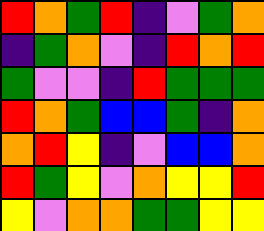[["red", "orange", "green", "red", "indigo", "violet", "green", "orange"], ["indigo", "green", "orange", "violet", "indigo", "red", "orange", "red"], ["green", "violet", "violet", "indigo", "red", "green", "green", "green"], ["red", "orange", "green", "blue", "blue", "green", "indigo", "orange"], ["orange", "red", "yellow", "indigo", "violet", "blue", "blue", "orange"], ["red", "green", "yellow", "violet", "orange", "yellow", "yellow", "red"], ["yellow", "violet", "orange", "orange", "green", "green", "yellow", "yellow"]]